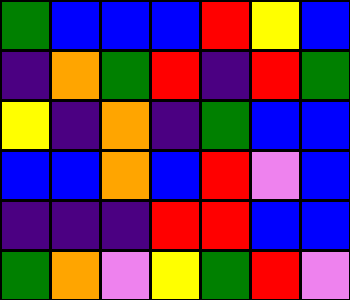[["green", "blue", "blue", "blue", "red", "yellow", "blue"], ["indigo", "orange", "green", "red", "indigo", "red", "green"], ["yellow", "indigo", "orange", "indigo", "green", "blue", "blue"], ["blue", "blue", "orange", "blue", "red", "violet", "blue"], ["indigo", "indigo", "indigo", "red", "red", "blue", "blue"], ["green", "orange", "violet", "yellow", "green", "red", "violet"]]